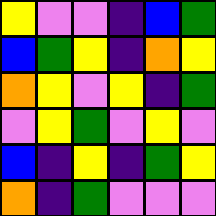[["yellow", "violet", "violet", "indigo", "blue", "green"], ["blue", "green", "yellow", "indigo", "orange", "yellow"], ["orange", "yellow", "violet", "yellow", "indigo", "green"], ["violet", "yellow", "green", "violet", "yellow", "violet"], ["blue", "indigo", "yellow", "indigo", "green", "yellow"], ["orange", "indigo", "green", "violet", "violet", "violet"]]